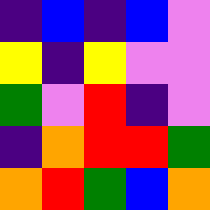[["indigo", "blue", "indigo", "blue", "violet"], ["yellow", "indigo", "yellow", "violet", "violet"], ["green", "violet", "red", "indigo", "violet"], ["indigo", "orange", "red", "red", "green"], ["orange", "red", "green", "blue", "orange"]]